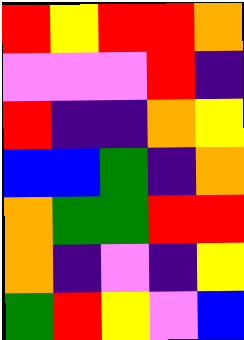[["red", "yellow", "red", "red", "orange"], ["violet", "violet", "violet", "red", "indigo"], ["red", "indigo", "indigo", "orange", "yellow"], ["blue", "blue", "green", "indigo", "orange"], ["orange", "green", "green", "red", "red"], ["orange", "indigo", "violet", "indigo", "yellow"], ["green", "red", "yellow", "violet", "blue"]]